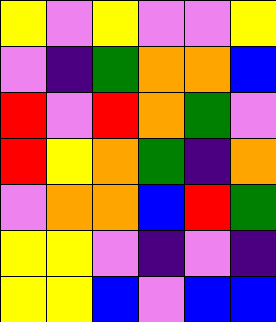[["yellow", "violet", "yellow", "violet", "violet", "yellow"], ["violet", "indigo", "green", "orange", "orange", "blue"], ["red", "violet", "red", "orange", "green", "violet"], ["red", "yellow", "orange", "green", "indigo", "orange"], ["violet", "orange", "orange", "blue", "red", "green"], ["yellow", "yellow", "violet", "indigo", "violet", "indigo"], ["yellow", "yellow", "blue", "violet", "blue", "blue"]]